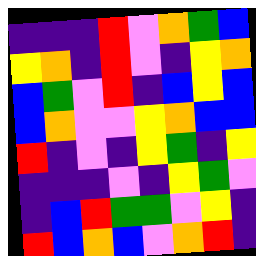[["indigo", "indigo", "indigo", "red", "violet", "orange", "green", "blue"], ["yellow", "orange", "indigo", "red", "violet", "indigo", "yellow", "orange"], ["blue", "green", "violet", "red", "indigo", "blue", "yellow", "blue"], ["blue", "orange", "violet", "violet", "yellow", "orange", "blue", "blue"], ["red", "indigo", "violet", "indigo", "yellow", "green", "indigo", "yellow"], ["indigo", "indigo", "indigo", "violet", "indigo", "yellow", "green", "violet"], ["indigo", "blue", "red", "green", "green", "violet", "yellow", "indigo"], ["red", "blue", "orange", "blue", "violet", "orange", "red", "indigo"]]